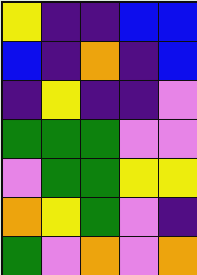[["yellow", "indigo", "indigo", "blue", "blue"], ["blue", "indigo", "orange", "indigo", "blue"], ["indigo", "yellow", "indigo", "indigo", "violet"], ["green", "green", "green", "violet", "violet"], ["violet", "green", "green", "yellow", "yellow"], ["orange", "yellow", "green", "violet", "indigo"], ["green", "violet", "orange", "violet", "orange"]]